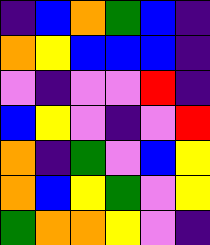[["indigo", "blue", "orange", "green", "blue", "indigo"], ["orange", "yellow", "blue", "blue", "blue", "indigo"], ["violet", "indigo", "violet", "violet", "red", "indigo"], ["blue", "yellow", "violet", "indigo", "violet", "red"], ["orange", "indigo", "green", "violet", "blue", "yellow"], ["orange", "blue", "yellow", "green", "violet", "yellow"], ["green", "orange", "orange", "yellow", "violet", "indigo"]]